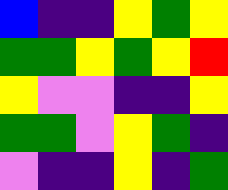[["blue", "indigo", "indigo", "yellow", "green", "yellow"], ["green", "green", "yellow", "green", "yellow", "red"], ["yellow", "violet", "violet", "indigo", "indigo", "yellow"], ["green", "green", "violet", "yellow", "green", "indigo"], ["violet", "indigo", "indigo", "yellow", "indigo", "green"]]